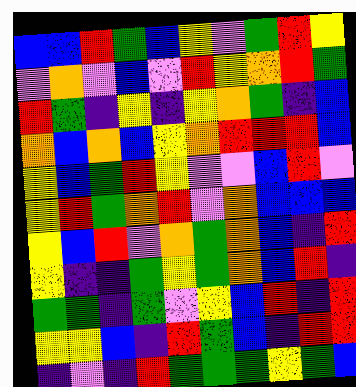[["blue", "blue", "red", "green", "blue", "yellow", "violet", "green", "red", "yellow"], ["violet", "orange", "violet", "blue", "violet", "red", "yellow", "orange", "red", "green"], ["red", "green", "indigo", "yellow", "indigo", "yellow", "orange", "green", "indigo", "blue"], ["orange", "blue", "orange", "blue", "yellow", "orange", "red", "red", "red", "blue"], ["yellow", "blue", "green", "red", "yellow", "violet", "violet", "blue", "red", "violet"], ["yellow", "red", "green", "orange", "red", "violet", "orange", "blue", "blue", "blue"], ["yellow", "blue", "red", "violet", "orange", "green", "orange", "blue", "indigo", "red"], ["yellow", "indigo", "indigo", "green", "yellow", "green", "orange", "blue", "red", "indigo"], ["green", "green", "indigo", "green", "violet", "yellow", "blue", "red", "indigo", "red"], ["yellow", "yellow", "blue", "indigo", "red", "green", "blue", "indigo", "red", "red"], ["indigo", "violet", "indigo", "red", "green", "green", "green", "yellow", "green", "blue"]]